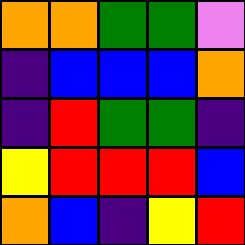[["orange", "orange", "green", "green", "violet"], ["indigo", "blue", "blue", "blue", "orange"], ["indigo", "red", "green", "green", "indigo"], ["yellow", "red", "red", "red", "blue"], ["orange", "blue", "indigo", "yellow", "red"]]